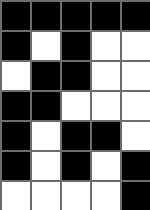[["black", "black", "black", "black", "black"], ["black", "white", "black", "white", "white"], ["white", "black", "black", "white", "white"], ["black", "black", "white", "white", "white"], ["black", "white", "black", "black", "white"], ["black", "white", "black", "white", "black"], ["white", "white", "white", "white", "black"]]